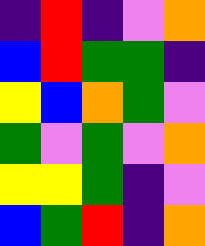[["indigo", "red", "indigo", "violet", "orange"], ["blue", "red", "green", "green", "indigo"], ["yellow", "blue", "orange", "green", "violet"], ["green", "violet", "green", "violet", "orange"], ["yellow", "yellow", "green", "indigo", "violet"], ["blue", "green", "red", "indigo", "orange"]]